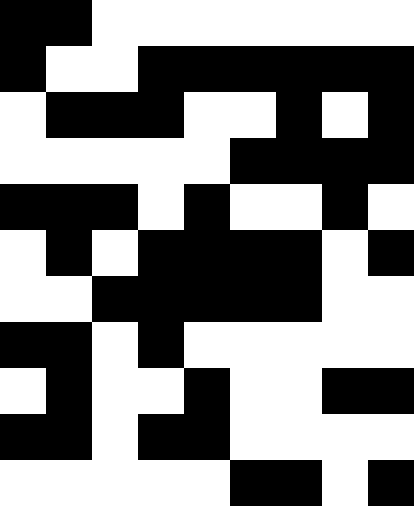[["black", "black", "white", "white", "white", "white", "white", "white", "white"], ["black", "white", "white", "black", "black", "black", "black", "black", "black"], ["white", "black", "black", "black", "white", "white", "black", "white", "black"], ["white", "white", "white", "white", "white", "black", "black", "black", "black"], ["black", "black", "black", "white", "black", "white", "white", "black", "white"], ["white", "black", "white", "black", "black", "black", "black", "white", "black"], ["white", "white", "black", "black", "black", "black", "black", "white", "white"], ["black", "black", "white", "black", "white", "white", "white", "white", "white"], ["white", "black", "white", "white", "black", "white", "white", "black", "black"], ["black", "black", "white", "black", "black", "white", "white", "white", "white"], ["white", "white", "white", "white", "white", "black", "black", "white", "black"]]